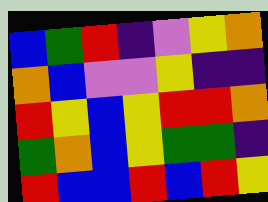[["blue", "green", "red", "indigo", "violet", "yellow", "orange"], ["orange", "blue", "violet", "violet", "yellow", "indigo", "indigo"], ["red", "yellow", "blue", "yellow", "red", "red", "orange"], ["green", "orange", "blue", "yellow", "green", "green", "indigo"], ["red", "blue", "blue", "red", "blue", "red", "yellow"]]